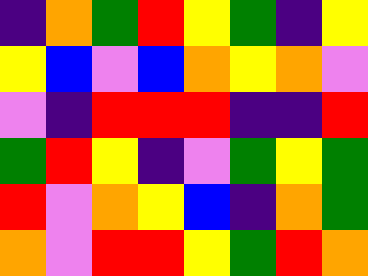[["indigo", "orange", "green", "red", "yellow", "green", "indigo", "yellow"], ["yellow", "blue", "violet", "blue", "orange", "yellow", "orange", "violet"], ["violet", "indigo", "red", "red", "red", "indigo", "indigo", "red"], ["green", "red", "yellow", "indigo", "violet", "green", "yellow", "green"], ["red", "violet", "orange", "yellow", "blue", "indigo", "orange", "green"], ["orange", "violet", "red", "red", "yellow", "green", "red", "orange"]]